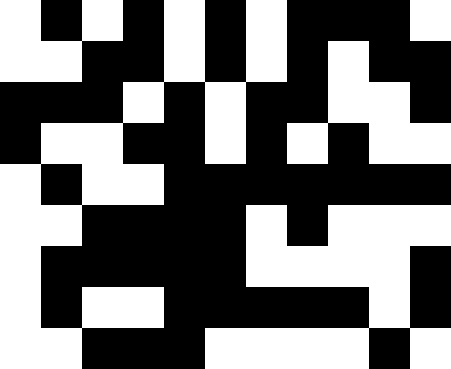[["white", "black", "white", "black", "white", "black", "white", "black", "black", "black", "white"], ["white", "white", "black", "black", "white", "black", "white", "black", "white", "black", "black"], ["black", "black", "black", "white", "black", "white", "black", "black", "white", "white", "black"], ["black", "white", "white", "black", "black", "white", "black", "white", "black", "white", "white"], ["white", "black", "white", "white", "black", "black", "black", "black", "black", "black", "black"], ["white", "white", "black", "black", "black", "black", "white", "black", "white", "white", "white"], ["white", "black", "black", "black", "black", "black", "white", "white", "white", "white", "black"], ["white", "black", "white", "white", "black", "black", "black", "black", "black", "white", "black"], ["white", "white", "black", "black", "black", "white", "white", "white", "white", "black", "white"]]